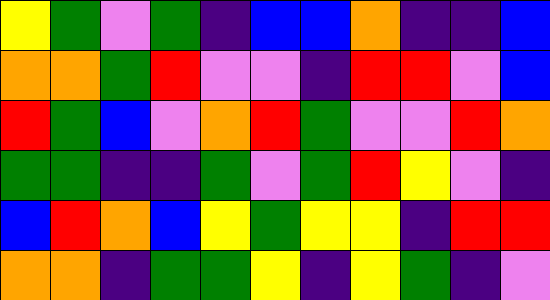[["yellow", "green", "violet", "green", "indigo", "blue", "blue", "orange", "indigo", "indigo", "blue"], ["orange", "orange", "green", "red", "violet", "violet", "indigo", "red", "red", "violet", "blue"], ["red", "green", "blue", "violet", "orange", "red", "green", "violet", "violet", "red", "orange"], ["green", "green", "indigo", "indigo", "green", "violet", "green", "red", "yellow", "violet", "indigo"], ["blue", "red", "orange", "blue", "yellow", "green", "yellow", "yellow", "indigo", "red", "red"], ["orange", "orange", "indigo", "green", "green", "yellow", "indigo", "yellow", "green", "indigo", "violet"]]